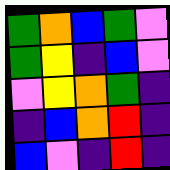[["green", "orange", "blue", "green", "violet"], ["green", "yellow", "indigo", "blue", "violet"], ["violet", "yellow", "orange", "green", "indigo"], ["indigo", "blue", "orange", "red", "indigo"], ["blue", "violet", "indigo", "red", "indigo"]]